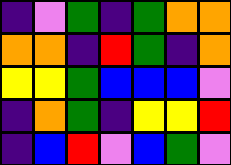[["indigo", "violet", "green", "indigo", "green", "orange", "orange"], ["orange", "orange", "indigo", "red", "green", "indigo", "orange"], ["yellow", "yellow", "green", "blue", "blue", "blue", "violet"], ["indigo", "orange", "green", "indigo", "yellow", "yellow", "red"], ["indigo", "blue", "red", "violet", "blue", "green", "violet"]]